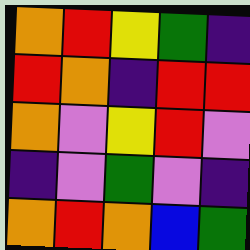[["orange", "red", "yellow", "green", "indigo"], ["red", "orange", "indigo", "red", "red"], ["orange", "violet", "yellow", "red", "violet"], ["indigo", "violet", "green", "violet", "indigo"], ["orange", "red", "orange", "blue", "green"]]